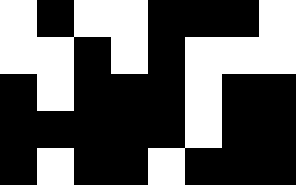[["white", "black", "white", "white", "black", "black", "black", "white"], ["white", "white", "black", "white", "black", "white", "white", "white"], ["black", "white", "black", "black", "black", "white", "black", "black"], ["black", "black", "black", "black", "black", "white", "black", "black"], ["black", "white", "black", "black", "white", "black", "black", "black"]]